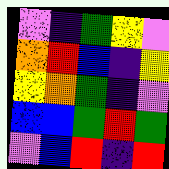[["violet", "indigo", "green", "yellow", "violet"], ["orange", "red", "blue", "indigo", "yellow"], ["yellow", "orange", "green", "indigo", "violet"], ["blue", "blue", "green", "red", "green"], ["violet", "blue", "red", "indigo", "red"]]